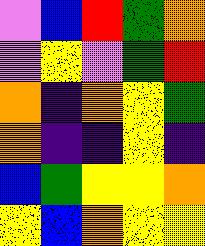[["violet", "blue", "red", "green", "orange"], ["violet", "yellow", "violet", "green", "red"], ["orange", "indigo", "orange", "yellow", "green"], ["orange", "indigo", "indigo", "yellow", "indigo"], ["blue", "green", "yellow", "yellow", "orange"], ["yellow", "blue", "orange", "yellow", "yellow"]]